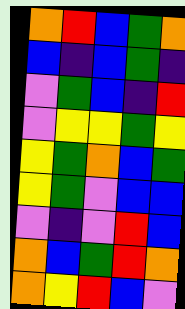[["orange", "red", "blue", "green", "orange"], ["blue", "indigo", "blue", "green", "indigo"], ["violet", "green", "blue", "indigo", "red"], ["violet", "yellow", "yellow", "green", "yellow"], ["yellow", "green", "orange", "blue", "green"], ["yellow", "green", "violet", "blue", "blue"], ["violet", "indigo", "violet", "red", "blue"], ["orange", "blue", "green", "red", "orange"], ["orange", "yellow", "red", "blue", "violet"]]